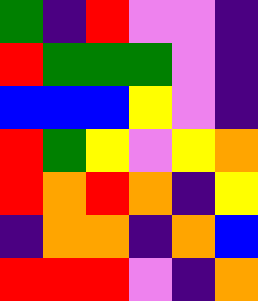[["green", "indigo", "red", "violet", "violet", "indigo"], ["red", "green", "green", "green", "violet", "indigo"], ["blue", "blue", "blue", "yellow", "violet", "indigo"], ["red", "green", "yellow", "violet", "yellow", "orange"], ["red", "orange", "red", "orange", "indigo", "yellow"], ["indigo", "orange", "orange", "indigo", "orange", "blue"], ["red", "red", "red", "violet", "indigo", "orange"]]